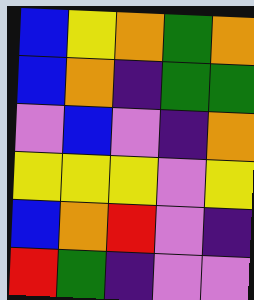[["blue", "yellow", "orange", "green", "orange"], ["blue", "orange", "indigo", "green", "green"], ["violet", "blue", "violet", "indigo", "orange"], ["yellow", "yellow", "yellow", "violet", "yellow"], ["blue", "orange", "red", "violet", "indigo"], ["red", "green", "indigo", "violet", "violet"]]